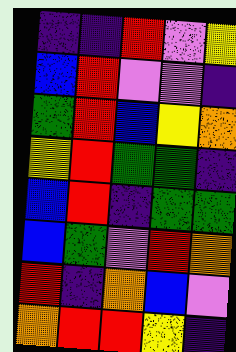[["indigo", "indigo", "red", "violet", "yellow"], ["blue", "red", "violet", "violet", "indigo"], ["green", "red", "blue", "yellow", "orange"], ["yellow", "red", "green", "green", "indigo"], ["blue", "red", "indigo", "green", "green"], ["blue", "green", "violet", "red", "orange"], ["red", "indigo", "orange", "blue", "violet"], ["orange", "red", "red", "yellow", "indigo"]]